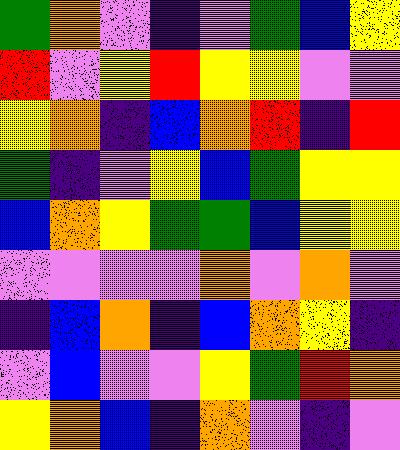[["green", "orange", "violet", "indigo", "violet", "green", "blue", "yellow"], ["red", "violet", "yellow", "red", "yellow", "yellow", "violet", "violet"], ["yellow", "orange", "indigo", "blue", "orange", "red", "indigo", "red"], ["green", "indigo", "violet", "yellow", "blue", "green", "yellow", "yellow"], ["blue", "orange", "yellow", "green", "green", "blue", "yellow", "yellow"], ["violet", "violet", "violet", "violet", "orange", "violet", "orange", "violet"], ["indigo", "blue", "orange", "indigo", "blue", "orange", "yellow", "indigo"], ["violet", "blue", "violet", "violet", "yellow", "green", "red", "orange"], ["yellow", "orange", "blue", "indigo", "orange", "violet", "indigo", "violet"]]